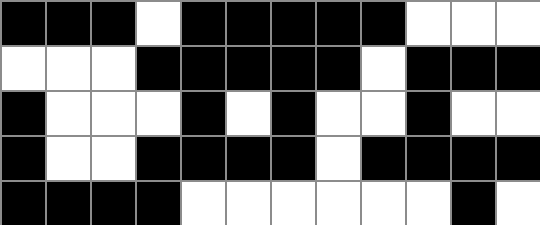[["black", "black", "black", "white", "black", "black", "black", "black", "black", "white", "white", "white"], ["white", "white", "white", "black", "black", "black", "black", "black", "white", "black", "black", "black"], ["black", "white", "white", "white", "black", "white", "black", "white", "white", "black", "white", "white"], ["black", "white", "white", "black", "black", "black", "black", "white", "black", "black", "black", "black"], ["black", "black", "black", "black", "white", "white", "white", "white", "white", "white", "black", "white"]]